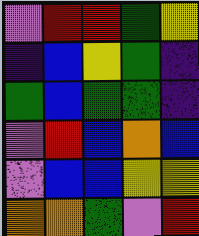[["violet", "red", "red", "green", "yellow"], ["indigo", "blue", "yellow", "green", "indigo"], ["green", "blue", "green", "green", "indigo"], ["violet", "red", "blue", "orange", "blue"], ["violet", "blue", "blue", "yellow", "yellow"], ["orange", "orange", "green", "violet", "red"]]